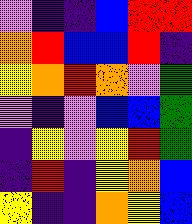[["violet", "indigo", "indigo", "blue", "red", "red"], ["orange", "red", "blue", "blue", "red", "indigo"], ["yellow", "orange", "red", "orange", "violet", "green"], ["violet", "indigo", "violet", "blue", "blue", "green"], ["indigo", "yellow", "violet", "yellow", "red", "green"], ["indigo", "red", "indigo", "yellow", "orange", "blue"], ["yellow", "indigo", "indigo", "orange", "yellow", "blue"]]